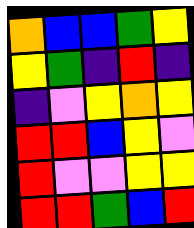[["orange", "blue", "blue", "green", "yellow"], ["yellow", "green", "indigo", "red", "indigo"], ["indigo", "violet", "yellow", "orange", "yellow"], ["red", "red", "blue", "yellow", "violet"], ["red", "violet", "violet", "yellow", "yellow"], ["red", "red", "green", "blue", "red"]]